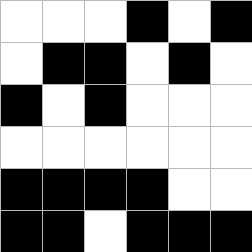[["white", "white", "white", "black", "white", "black"], ["white", "black", "black", "white", "black", "white"], ["black", "white", "black", "white", "white", "white"], ["white", "white", "white", "white", "white", "white"], ["black", "black", "black", "black", "white", "white"], ["black", "black", "white", "black", "black", "black"]]